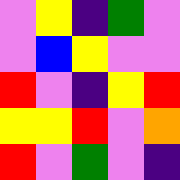[["violet", "yellow", "indigo", "green", "violet"], ["violet", "blue", "yellow", "violet", "violet"], ["red", "violet", "indigo", "yellow", "red"], ["yellow", "yellow", "red", "violet", "orange"], ["red", "violet", "green", "violet", "indigo"]]